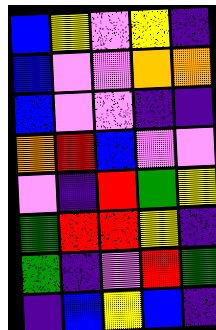[["blue", "yellow", "violet", "yellow", "indigo"], ["blue", "violet", "violet", "orange", "orange"], ["blue", "violet", "violet", "indigo", "indigo"], ["orange", "red", "blue", "violet", "violet"], ["violet", "indigo", "red", "green", "yellow"], ["green", "red", "red", "yellow", "indigo"], ["green", "indigo", "violet", "red", "green"], ["indigo", "blue", "yellow", "blue", "indigo"]]